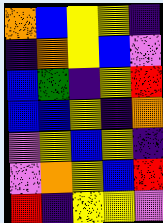[["orange", "blue", "yellow", "yellow", "indigo"], ["indigo", "orange", "yellow", "blue", "violet"], ["blue", "green", "indigo", "yellow", "red"], ["blue", "blue", "yellow", "indigo", "orange"], ["violet", "yellow", "blue", "yellow", "indigo"], ["violet", "orange", "yellow", "blue", "red"], ["red", "indigo", "yellow", "yellow", "violet"]]